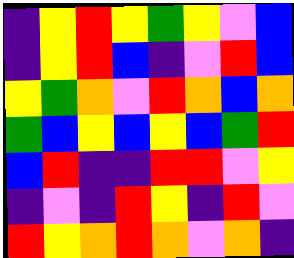[["indigo", "yellow", "red", "yellow", "green", "yellow", "violet", "blue"], ["indigo", "yellow", "red", "blue", "indigo", "violet", "red", "blue"], ["yellow", "green", "orange", "violet", "red", "orange", "blue", "orange"], ["green", "blue", "yellow", "blue", "yellow", "blue", "green", "red"], ["blue", "red", "indigo", "indigo", "red", "red", "violet", "yellow"], ["indigo", "violet", "indigo", "red", "yellow", "indigo", "red", "violet"], ["red", "yellow", "orange", "red", "orange", "violet", "orange", "indigo"]]